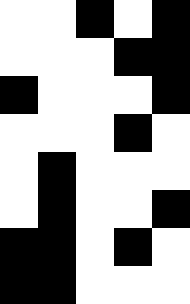[["white", "white", "black", "white", "black"], ["white", "white", "white", "black", "black"], ["black", "white", "white", "white", "black"], ["white", "white", "white", "black", "white"], ["white", "black", "white", "white", "white"], ["white", "black", "white", "white", "black"], ["black", "black", "white", "black", "white"], ["black", "black", "white", "white", "white"]]